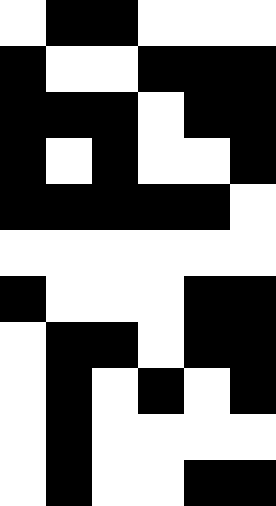[["white", "black", "black", "white", "white", "white"], ["black", "white", "white", "black", "black", "black"], ["black", "black", "black", "white", "black", "black"], ["black", "white", "black", "white", "white", "black"], ["black", "black", "black", "black", "black", "white"], ["white", "white", "white", "white", "white", "white"], ["black", "white", "white", "white", "black", "black"], ["white", "black", "black", "white", "black", "black"], ["white", "black", "white", "black", "white", "black"], ["white", "black", "white", "white", "white", "white"], ["white", "black", "white", "white", "black", "black"]]